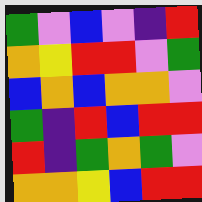[["green", "violet", "blue", "violet", "indigo", "red"], ["orange", "yellow", "red", "red", "violet", "green"], ["blue", "orange", "blue", "orange", "orange", "violet"], ["green", "indigo", "red", "blue", "red", "red"], ["red", "indigo", "green", "orange", "green", "violet"], ["orange", "orange", "yellow", "blue", "red", "red"]]